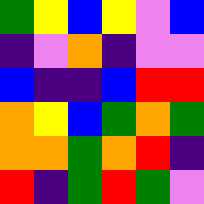[["green", "yellow", "blue", "yellow", "violet", "blue"], ["indigo", "violet", "orange", "indigo", "violet", "violet"], ["blue", "indigo", "indigo", "blue", "red", "red"], ["orange", "yellow", "blue", "green", "orange", "green"], ["orange", "orange", "green", "orange", "red", "indigo"], ["red", "indigo", "green", "red", "green", "violet"]]